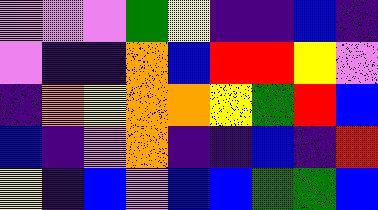[["violet", "violet", "violet", "green", "yellow", "indigo", "indigo", "blue", "indigo"], ["violet", "indigo", "indigo", "orange", "blue", "red", "red", "yellow", "violet"], ["indigo", "orange", "yellow", "orange", "orange", "yellow", "green", "red", "blue"], ["blue", "indigo", "violet", "orange", "indigo", "indigo", "blue", "indigo", "red"], ["yellow", "indigo", "blue", "violet", "blue", "blue", "green", "green", "blue"]]